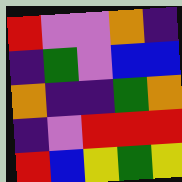[["red", "violet", "violet", "orange", "indigo"], ["indigo", "green", "violet", "blue", "blue"], ["orange", "indigo", "indigo", "green", "orange"], ["indigo", "violet", "red", "red", "red"], ["red", "blue", "yellow", "green", "yellow"]]